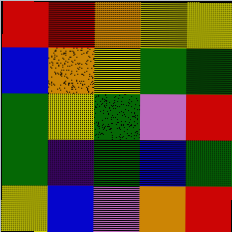[["red", "red", "orange", "yellow", "yellow"], ["blue", "orange", "yellow", "green", "green"], ["green", "yellow", "green", "violet", "red"], ["green", "indigo", "green", "blue", "green"], ["yellow", "blue", "violet", "orange", "red"]]